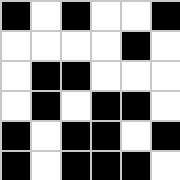[["black", "white", "black", "white", "white", "black"], ["white", "white", "white", "white", "black", "white"], ["white", "black", "black", "white", "white", "white"], ["white", "black", "white", "black", "black", "white"], ["black", "white", "black", "black", "white", "black"], ["black", "white", "black", "black", "black", "white"]]